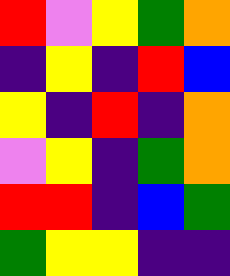[["red", "violet", "yellow", "green", "orange"], ["indigo", "yellow", "indigo", "red", "blue"], ["yellow", "indigo", "red", "indigo", "orange"], ["violet", "yellow", "indigo", "green", "orange"], ["red", "red", "indigo", "blue", "green"], ["green", "yellow", "yellow", "indigo", "indigo"]]